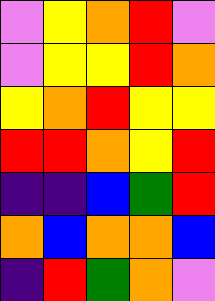[["violet", "yellow", "orange", "red", "violet"], ["violet", "yellow", "yellow", "red", "orange"], ["yellow", "orange", "red", "yellow", "yellow"], ["red", "red", "orange", "yellow", "red"], ["indigo", "indigo", "blue", "green", "red"], ["orange", "blue", "orange", "orange", "blue"], ["indigo", "red", "green", "orange", "violet"]]